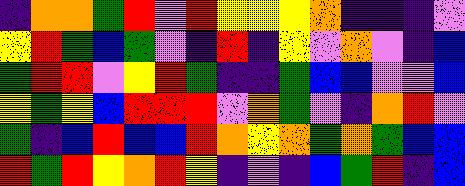[["indigo", "orange", "orange", "green", "red", "violet", "red", "yellow", "yellow", "yellow", "orange", "indigo", "indigo", "indigo", "violet"], ["yellow", "red", "green", "blue", "green", "violet", "indigo", "red", "indigo", "yellow", "violet", "orange", "violet", "indigo", "blue"], ["green", "red", "red", "violet", "yellow", "red", "green", "indigo", "indigo", "green", "blue", "blue", "violet", "violet", "blue"], ["yellow", "green", "yellow", "blue", "red", "red", "red", "violet", "orange", "green", "violet", "indigo", "orange", "red", "violet"], ["green", "indigo", "blue", "red", "blue", "blue", "red", "orange", "yellow", "orange", "green", "orange", "green", "blue", "blue"], ["red", "green", "red", "yellow", "orange", "red", "yellow", "indigo", "violet", "indigo", "blue", "green", "red", "indigo", "blue"]]